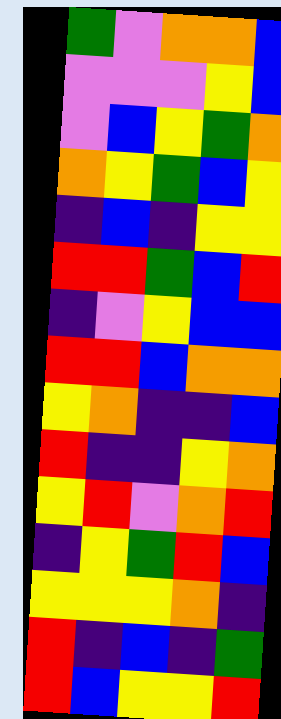[["green", "violet", "orange", "orange", "blue"], ["violet", "violet", "violet", "yellow", "blue"], ["violet", "blue", "yellow", "green", "orange"], ["orange", "yellow", "green", "blue", "yellow"], ["indigo", "blue", "indigo", "yellow", "yellow"], ["red", "red", "green", "blue", "red"], ["indigo", "violet", "yellow", "blue", "blue"], ["red", "red", "blue", "orange", "orange"], ["yellow", "orange", "indigo", "indigo", "blue"], ["red", "indigo", "indigo", "yellow", "orange"], ["yellow", "red", "violet", "orange", "red"], ["indigo", "yellow", "green", "red", "blue"], ["yellow", "yellow", "yellow", "orange", "indigo"], ["red", "indigo", "blue", "indigo", "green"], ["red", "blue", "yellow", "yellow", "red"]]